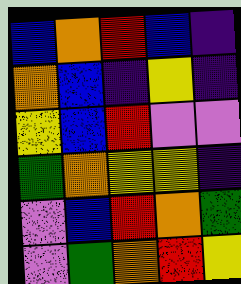[["blue", "orange", "red", "blue", "indigo"], ["orange", "blue", "indigo", "yellow", "indigo"], ["yellow", "blue", "red", "violet", "violet"], ["green", "orange", "yellow", "yellow", "indigo"], ["violet", "blue", "red", "orange", "green"], ["violet", "green", "orange", "red", "yellow"]]